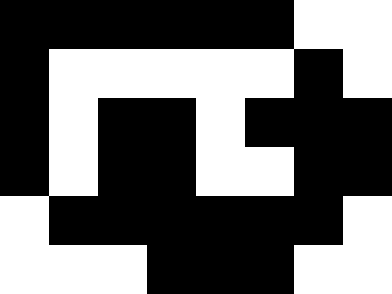[["black", "black", "black", "black", "black", "black", "white", "white"], ["black", "white", "white", "white", "white", "white", "black", "white"], ["black", "white", "black", "black", "white", "black", "black", "black"], ["black", "white", "black", "black", "white", "white", "black", "black"], ["white", "black", "black", "black", "black", "black", "black", "white"], ["white", "white", "white", "black", "black", "black", "white", "white"]]